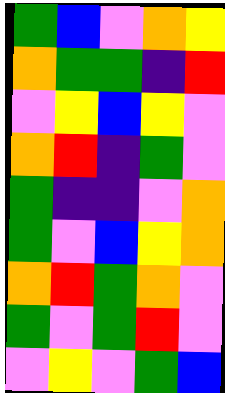[["green", "blue", "violet", "orange", "yellow"], ["orange", "green", "green", "indigo", "red"], ["violet", "yellow", "blue", "yellow", "violet"], ["orange", "red", "indigo", "green", "violet"], ["green", "indigo", "indigo", "violet", "orange"], ["green", "violet", "blue", "yellow", "orange"], ["orange", "red", "green", "orange", "violet"], ["green", "violet", "green", "red", "violet"], ["violet", "yellow", "violet", "green", "blue"]]